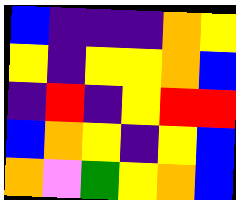[["blue", "indigo", "indigo", "indigo", "orange", "yellow"], ["yellow", "indigo", "yellow", "yellow", "orange", "blue"], ["indigo", "red", "indigo", "yellow", "red", "red"], ["blue", "orange", "yellow", "indigo", "yellow", "blue"], ["orange", "violet", "green", "yellow", "orange", "blue"]]